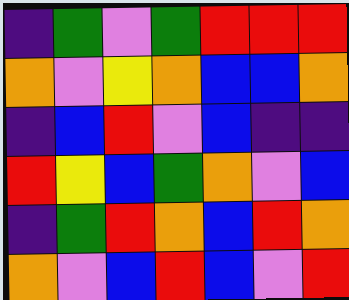[["indigo", "green", "violet", "green", "red", "red", "red"], ["orange", "violet", "yellow", "orange", "blue", "blue", "orange"], ["indigo", "blue", "red", "violet", "blue", "indigo", "indigo"], ["red", "yellow", "blue", "green", "orange", "violet", "blue"], ["indigo", "green", "red", "orange", "blue", "red", "orange"], ["orange", "violet", "blue", "red", "blue", "violet", "red"]]